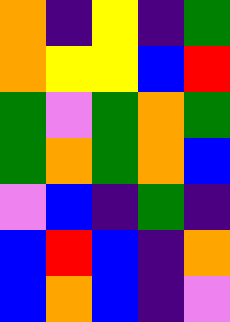[["orange", "indigo", "yellow", "indigo", "green"], ["orange", "yellow", "yellow", "blue", "red"], ["green", "violet", "green", "orange", "green"], ["green", "orange", "green", "orange", "blue"], ["violet", "blue", "indigo", "green", "indigo"], ["blue", "red", "blue", "indigo", "orange"], ["blue", "orange", "blue", "indigo", "violet"]]